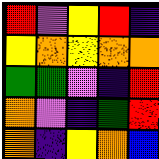[["red", "violet", "yellow", "red", "indigo"], ["yellow", "orange", "yellow", "orange", "orange"], ["green", "green", "violet", "indigo", "red"], ["orange", "violet", "indigo", "green", "red"], ["orange", "indigo", "yellow", "orange", "blue"]]